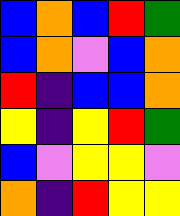[["blue", "orange", "blue", "red", "green"], ["blue", "orange", "violet", "blue", "orange"], ["red", "indigo", "blue", "blue", "orange"], ["yellow", "indigo", "yellow", "red", "green"], ["blue", "violet", "yellow", "yellow", "violet"], ["orange", "indigo", "red", "yellow", "yellow"]]